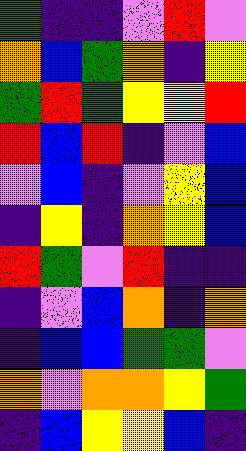[["green", "indigo", "indigo", "violet", "red", "violet"], ["orange", "blue", "green", "orange", "indigo", "yellow"], ["green", "red", "green", "yellow", "yellow", "red"], ["red", "blue", "red", "indigo", "violet", "blue"], ["violet", "blue", "indigo", "violet", "yellow", "blue"], ["indigo", "yellow", "indigo", "orange", "yellow", "blue"], ["red", "green", "violet", "red", "indigo", "indigo"], ["indigo", "violet", "blue", "orange", "indigo", "orange"], ["indigo", "blue", "blue", "green", "green", "violet"], ["orange", "violet", "orange", "orange", "yellow", "green"], ["indigo", "blue", "yellow", "yellow", "blue", "indigo"]]